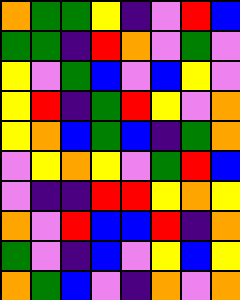[["orange", "green", "green", "yellow", "indigo", "violet", "red", "blue"], ["green", "green", "indigo", "red", "orange", "violet", "green", "violet"], ["yellow", "violet", "green", "blue", "violet", "blue", "yellow", "violet"], ["yellow", "red", "indigo", "green", "red", "yellow", "violet", "orange"], ["yellow", "orange", "blue", "green", "blue", "indigo", "green", "orange"], ["violet", "yellow", "orange", "yellow", "violet", "green", "red", "blue"], ["violet", "indigo", "indigo", "red", "red", "yellow", "orange", "yellow"], ["orange", "violet", "red", "blue", "blue", "red", "indigo", "orange"], ["green", "violet", "indigo", "blue", "violet", "yellow", "blue", "yellow"], ["orange", "green", "blue", "violet", "indigo", "orange", "violet", "orange"]]